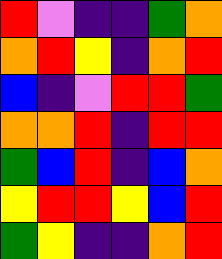[["red", "violet", "indigo", "indigo", "green", "orange"], ["orange", "red", "yellow", "indigo", "orange", "red"], ["blue", "indigo", "violet", "red", "red", "green"], ["orange", "orange", "red", "indigo", "red", "red"], ["green", "blue", "red", "indigo", "blue", "orange"], ["yellow", "red", "red", "yellow", "blue", "red"], ["green", "yellow", "indigo", "indigo", "orange", "red"]]